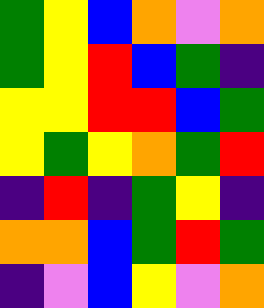[["green", "yellow", "blue", "orange", "violet", "orange"], ["green", "yellow", "red", "blue", "green", "indigo"], ["yellow", "yellow", "red", "red", "blue", "green"], ["yellow", "green", "yellow", "orange", "green", "red"], ["indigo", "red", "indigo", "green", "yellow", "indigo"], ["orange", "orange", "blue", "green", "red", "green"], ["indigo", "violet", "blue", "yellow", "violet", "orange"]]